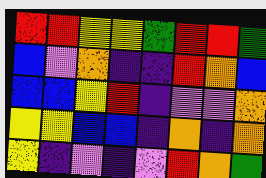[["red", "red", "yellow", "yellow", "green", "red", "red", "green"], ["blue", "violet", "orange", "indigo", "indigo", "red", "orange", "blue"], ["blue", "blue", "yellow", "red", "indigo", "violet", "violet", "orange"], ["yellow", "yellow", "blue", "blue", "indigo", "orange", "indigo", "orange"], ["yellow", "indigo", "violet", "indigo", "violet", "red", "orange", "green"]]